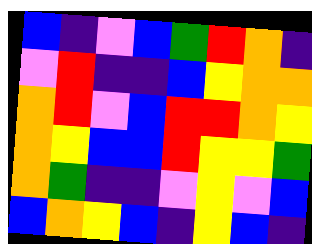[["blue", "indigo", "violet", "blue", "green", "red", "orange", "indigo"], ["violet", "red", "indigo", "indigo", "blue", "yellow", "orange", "orange"], ["orange", "red", "violet", "blue", "red", "red", "orange", "yellow"], ["orange", "yellow", "blue", "blue", "red", "yellow", "yellow", "green"], ["orange", "green", "indigo", "indigo", "violet", "yellow", "violet", "blue"], ["blue", "orange", "yellow", "blue", "indigo", "yellow", "blue", "indigo"]]